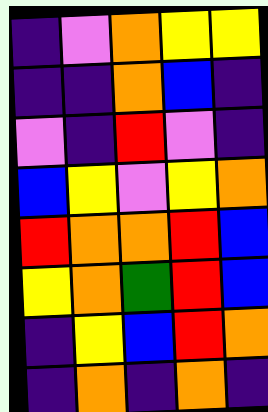[["indigo", "violet", "orange", "yellow", "yellow"], ["indigo", "indigo", "orange", "blue", "indigo"], ["violet", "indigo", "red", "violet", "indigo"], ["blue", "yellow", "violet", "yellow", "orange"], ["red", "orange", "orange", "red", "blue"], ["yellow", "orange", "green", "red", "blue"], ["indigo", "yellow", "blue", "red", "orange"], ["indigo", "orange", "indigo", "orange", "indigo"]]